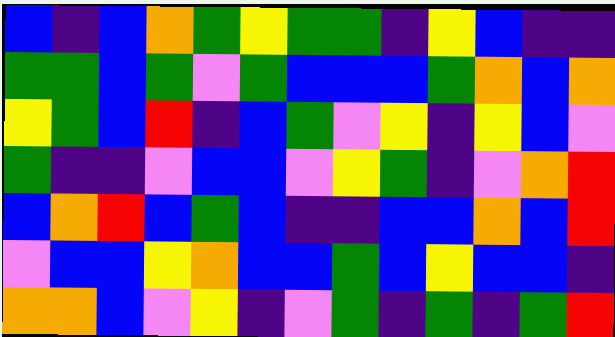[["blue", "indigo", "blue", "orange", "green", "yellow", "green", "green", "indigo", "yellow", "blue", "indigo", "indigo"], ["green", "green", "blue", "green", "violet", "green", "blue", "blue", "blue", "green", "orange", "blue", "orange"], ["yellow", "green", "blue", "red", "indigo", "blue", "green", "violet", "yellow", "indigo", "yellow", "blue", "violet"], ["green", "indigo", "indigo", "violet", "blue", "blue", "violet", "yellow", "green", "indigo", "violet", "orange", "red"], ["blue", "orange", "red", "blue", "green", "blue", "indigo", "indigo", "blue", "blue", "orange", "blue", "red"], ["violet", "blue", "blue", "yellow", "orange", "blue", "blue", "green", "blue", "yellow", "blue", "blue", "indigo"], ["orange", "orange", "blue", "violet", "yellow", "indigo", "violet", "green", "indigo", "green", "indigo", "green", "red"]]